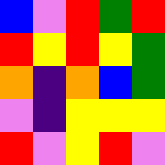[["blue", "violet", "red", "green", "red"], ["red", "yellow", "red", "yellow", "green"], ["orange", "indigo", "orange", "blue", "green"], ["violet", "indigo", "yellow", "yellow", "yellow"], ["red", "violet", "yellow", "red", "violet"]]